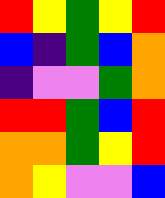[["red", "yellow", "green", "yellow", "red"], ["blue", "indigo", "green", "blue", "orange"], ["indigo", "violet", "violet", "green", "orange"], ["red", "red", "green", "blue", "red"], ["orange", "orange", "green", "yellow", "red"], ["orange", "yellow", "violet", "violet", "blue"]]